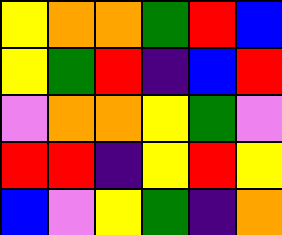[["yellow", "orange", "orange", "green", "red", "blue"], ["yellow", "green", "red", "indigo", "blue", "red"], ["violet", "orange", "orange", "yellow", "green", "violet"], ["red", "red", "indigo", "yellow", "red", "yellow"], ["blue", "violet", "yellow", "green", "indigo", "orange"]]